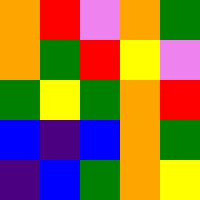[["orange", "red", "violet", "orange", "green"], ["orange", "green", "red", "yellow", "violet"], ["green", "yellow", "green", "orange", "red"], ["blue", "indigo", "blue", "orange", "green"], ["indigo", "blue", "green", "orange", "yellow"]]